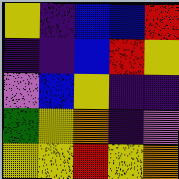[["yellow", "indigo", "blue", "blue", "red"], ["indigo", "indigo", "blue", "red", "yellow"], ["violet", "blue", "yellow", "indigo", "indigo"], ["green", "yellow", "orange", "indigo", "violet"], ["yellow", "yellow", "red", "yellow", "orange"]]